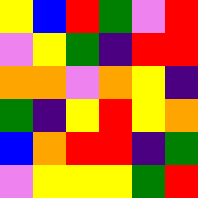[["yellow", "blue", "red", "green", "violet", "red"], ["violet", "yellow", "green", "indigo", "red", "red"], ["orange", "orange", "violet", "orange", "yellow", "indigo"], ["green", "indigo", "yellow", "red", "yellow", "orange"], ["blue", "orange", "red", "red", "indigo", "green"], ["violet", "yellow", "yellow", "yellow", "green", "red"]]